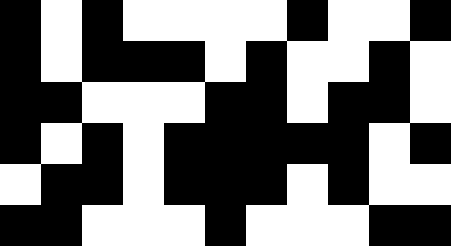[["black", "white", "black", "white", "white", "white", "white", "black", "white", "white", "black"], ["black", "white", "black", "black", "black", "white", "black", "white", "white", "black", "white"], ["black", "black", "white", "white", "white", "black", "black", "white", "black", "black", "white"], ["black", "white", "black", "white", "black", "black", "black", "black", "black", "white", "black"], ["white", "black", "black", "white", "black", "black", "black", "white", "black", "white", "white"], ["black", "black", "white", "white", "white", "black", "white", "white", "white", "black", "black"]]